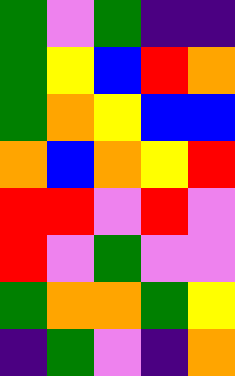[["green", "violet", "green", "indigo", "indigo"], ["green", "yellow", "blue", "red", "orange"], ["green", "orange", "yellow", "blue", "blue"], ["orange", "blue", "orange", "yellow", "red"], ["red", "red", "violet", "red", "violet"], ["red", "violet", "green", "violet", "violet"], ["green", "orange", "orange", "green", "yellow"], ["indigo", "green", "violet", "indigo", "orange"]]